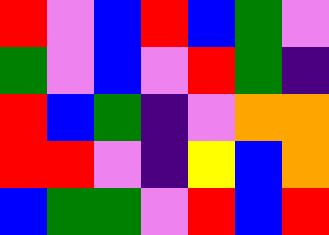[["red", "violet", "blue", "red", "blue", "green", "violet"], ["green", "violet", "blue", "violet", "red", "green", "indigo"], ["red", "blue", "green", "indigo", "violet", "orange", "orange"], ["red", "red", "violet", "indigo", "yellow", "blue", "orange"], ["blue", "green", "green", "violet", "red", "blue", "red"]]